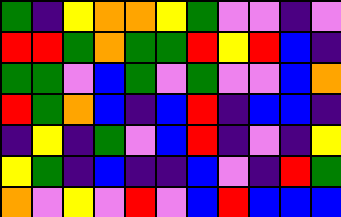[["green", "indigo", "yellow", "orange", "orange", "yellow", "green", "violet", "violet", "indigo", "violet"], ["red", "red", "green", "orange", "green", "green", "red", "yellow", "red", "blue", "indigo"], ["green", "green", "violet", "blue", "green", "violet", "green", "violet", "violet", "blue", "orange"], ["red", "green", "orange", "blue", "indigo", "blue", "red", "indigo", "blue", "blue", "indigo"], ["indigo", "yellow", "indigo", "green", "violet", "blue", "red", "indigo", "violet", "indigo", "yellow"], ["yellow", "green", "indigo", "blue", "indigo", "indigo", "blue", "violet", "indigo", "red", "green"], ["orange", "violet", "yellow", "violet", "red", "violet", "blue", "red", "blue", "blue", "blue"]]